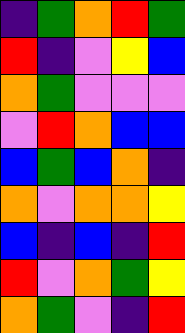[["indigo", "green", "orange", "red", "green"], ["red", "indigo", "violet", "yellow", "blue"], ["orange", "green", "violet", "violet", "violet"], ["violet", "red", "orange", "blue", "blue"], ["blue", "green", "blue", "orange", "indigo"], ["orange", "violet", "orange", "orange", "yellow"], ["blue", "indigo", "blue", "indigo", "red"], ["red", "violet", "orange", "green", "yellow"], ["orange", "green", "violet", "indigo", "red"]]